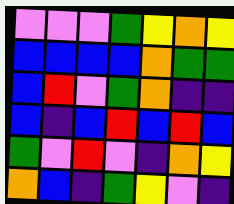[["violet", "violet", "violet", "green", "yellow", "orange", "yellow"], ["blue", "blue", "blue", "blue", "orange", "green", "green"], ["blue", "red", "violet", "green", "orange", "indigo", "indigo"], ["blue", "indigo", "blue", "red", "blue", "red", "blue"], ["green", "violet", "red", "violet", "indigo", "orange", "yellow"], ["orange", "blue", "indigo", "green", "yellow", "violet", "indigo"]]